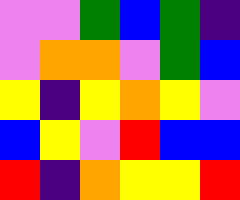[["violet", "violet", "green", "blue", "green", "indigo"], ["violet", "orange", "orange", "violet", "green", "blue"], ["yellow", "indigo", "yellow", "orange", "yellow", "violet"], ["blue", "yellow", "violet", "red", "blue", "blue"], ["red", "indigo", "orange", "yellow", "yellow", "red"]]